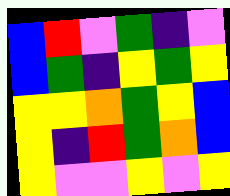[["blue", "red", "violet", "green", "indigo", "violet"], ["blue", "green", "indigo", "yellow", "green", "yellow"], ["yellow", "yellow", "orange", "green", "yellow", "blue"], ["yellow", "indigo", "red", "green", "orange", "blue"], ["yellow", "violet", "violet", "yellow", "violet", "yellow"]]